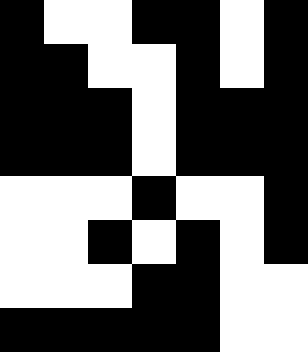[["black", "white", "white", "black", "black", "white", "black"], ["black", "black", "white", "white", "black", "white", "black"], ["black", "black", "black", "white", "black", "black", "black"], ["black", "black", "black", "white", "black", "black", "black"], ["white", "white", "white", "black", "white", "white", "black"], ["white", "white", "black", "white", "black", "white", "black"], ["white", "white", "white", "black", "black", "white", "white"], ["black", "black", "black", "black", "black", "white", "white"]]